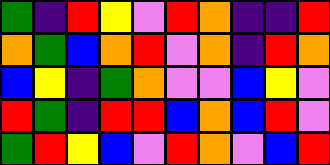[["green", "indigo", "red", "yellow", "violet", "red", "orange", "indigo", "indigo", "red"], ["orange", "green", "blue", "orange", "red", "violet", "orange", "indigo", "red", "orange"], ["blue", "yellow", "indigo", "green", "orange", "violet", "violet", "blue", "yellow", "violet"], ["red", "green", "indigo", "red", "red", "blue", "orange", "blue", "red", "violet"], ["green", "red", "yellow", "blue", "violet", "red", "orange", "violet", "blue", "red"]]